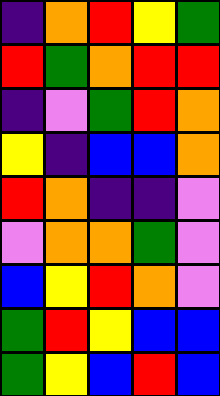[["indigo", "orange", "red", "yellow", "green"], ["red", "green", "orange", "red", "red"], ["indigo", "violet", "green", "red", "orange"], ["yellow", "indigo", "blue", "blue", "orange"], ["red", "orange", "indigo", "indigo", "violet"], ["violet", "orange", "orange", "green", "violet"], ["blue", "yellow", "red", "orange", "violet"], ["green", "red", "yellow", "blue", "blue"], ["green", "yellow", "blue", "red", "blue"]]